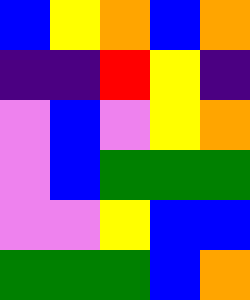[["blue", "yellow", "orange", "blue", "orange"], ["indigo", "indigo", "red", "yellow", "indigo"], ["violet", "blue", "violet", "yellow", "orange"], ["violet", "blue", "green", "green", "green"], ["violet", "violet", "yellow", "blue", "blue"], ["green", "green", "green", "blue", "orange"]]